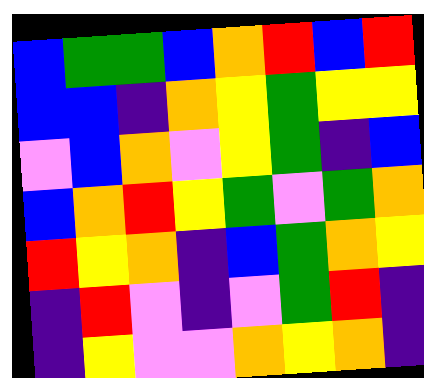[["blue", "green", "green", "blue", "orange", "red", "blue", "red"], ["blue", "blue", "indigo", "orange", "yellow", "green", "yellow", "yellow"], ["violet", "blue", "orange", "violet", "yellow", "green", "indigo", "blue"], ["blue", "orange", "red", "yellow", "green", "violet", "green", "orange"], ["red", "yellow", "orange", "indigo", "blue", "green", "orange", "yellow"], ["indigo", "red", "violet", "indigo", "violet", "green", "red", "indigo"], ["indigo", "yellow", "violet", "violet", "orange", "yellow", "orange", "indigo"]]